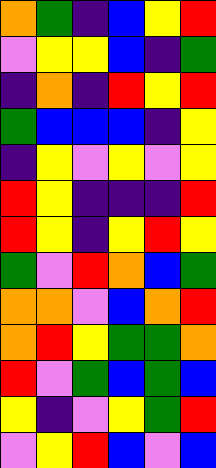[["orange", "green", "indigo", "blue", "yellow", "red"], ["violet", "yellow", "yellow", "blue", "indigo", "green"], ["indigo", "orange", "indigo", "red", "yellow", "red"], ["green", "blue", "blue", "blue", "indigo", "yellow"], ["indigo", "yellow", "violet", "yellow", "violet", "yellow"], ["red", "yellow", "indigo", "indigo", "indigo", "red"], ["red", "yellow", "indigo", "yellow", "red", "yellow"], ["green", "violet", "red", "orange", "blue", "green"], ["orange", "orange", "violet", "blue", "orange", "red"], ["orange", "red", "yellow", "green", "green", "orange"], ["red", "violet", "green", "blue", "green", "blue"], ["yellow", "indigo", "violet", "yellow", "green", "red"], ["violet", "yellow", "red", "blue", "violet", "blue"]]